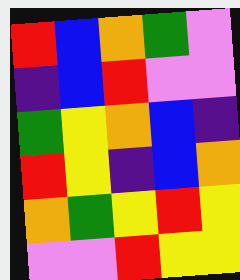[["red", "blue", "orange", "green", "violet"], ["indigo", "blue", "red", "violet", "violet"], ["green", "yellow", "orange", "blue", "indigo"], ["red", "yellow", "indigo", "blue", "orange"], ["orange", "green", "yellow", "red", "yellow"], ["violet", "violet", "red", "yellow", "yellow"]]